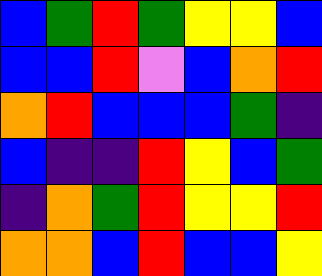[["blue", "green", "red", "green", "yellow", "yellow", "blue"], ["blue", "blue", "red", "violet", "blue", "orange", "red"], ["orange", "red", "blue", "blue", "blue", "green", "indigo"], ["blue", "indigo", "indigo", "red", "yellow", "blue", "green"], ["indigo", "orange", "green", "red", "yellow", "yellow", "red"], ["orange", "orange", "blue", "red", "blue", "blue", "yellow"]]